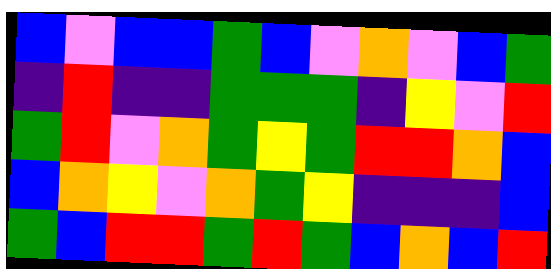[["blue", "violet", "blue", "blue", "green", "blue", "violet", "orange", "violet", "blue", "green"], ["indigo", "red", "indigo", "indigo", "green", "green", "green", "indigo", "yellow", "violet", "red"], ["green", "red", "violet", "orange", "green", "yellow", "green", "red", "red", "orange", "blue"], ["blue", "orange", "yellow", "violet", "orange", "green", "yellow", "indigo", "indigo", "indigo", "blue"], ["green", "blue", "red", "red", "green", "red", "green", "blue", "orange", "blue", "red"]]